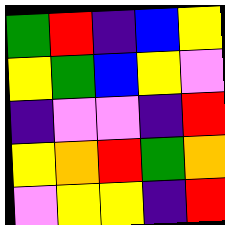[["green", "red", "indigo", "blue", "yellow"], ["yellow", "green", "blue", "yellow", "violet"], ["indigo", "violet", "violet", "indigo", "red"], ["yellow", "orange", "red", "green", "orange"], ["violet", "yellow", "yellow", "indigo", "red"]]